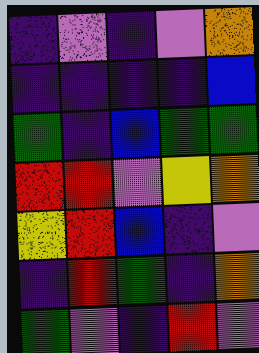[["indigo", "violet", "indigo", "violet", "orange"], ["indigo", "indigo", "indigo", "indigo", "blue"], ["green", "indigo", "blue", "green", "green"], ["red", "red", "violet", "yellow", "orange"], ["yellow", "red", "blue", "indigo", "violet"], ["indigo", "red", "green", "indigo", "orange"], ["green", "violet", "indigo", "red", "violet"]]